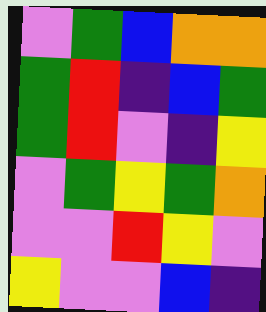[["violet", "green", "blue", "orange", "orange"], ["green", "red", "indigo", "blue", "green"], ["green", "red", "violet", "indigo", "yellow"], ["violet", "green", "yellow", "green", "orange"], ["violet", "violet", "red", "yellow", "violet"], ["yellow", "violet", "violet", "blue", "indigo"]]